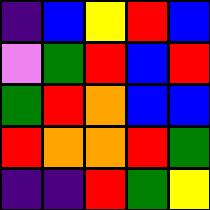[["indigo", "blue", "yellow", "red", "blue"], ["violet", "green", "red", "blue", "red"], ["green", "red", "orange", "blue", "blue"], ["red", "orange", "orange", "red", "green"], ["indigo", "indigo", "red", "green", "yellow"]]